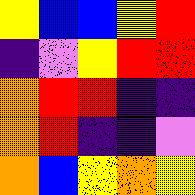[["yellow", "blue", "blue", "yellow", "red"], ["indigo", "violet", "yellow", "red", "red"], ["orange", "red", "red", "indigo", "indigo"], ["orange", "red", "indigo", "indigo", "violet"], ["orange", "blue", "yellow", "orange", "yellow"]]